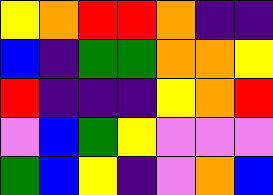[["yellow", "orange", "red", "red", "orange", "indigo", "indigo"], ["blue", "indigo", "green", "green", "orange", "orange", "yellow"], ["red", "indigo", "indigo", "indigo", "yellow", "orange", "red"], ["violet", "blue", "green", "yellow", "violet", "violet", "violet"], ["green", "blue", "yellow", "indigo", "violet", "orange", "blue"]]